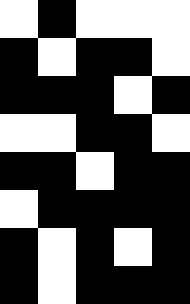[["white", "black", "white", "white", "white"], ["black", "white", "black", "black", "white"], ["black", "black", "black", "white", "black"], ["white", "white", "black", "black", "white"], ["black", "black", "white", "black", "black"], ["white", "black", "black", "black", "black"], ["black", "white", "black", "white", "black"], ["black", "white", "black", "black", "black"]]